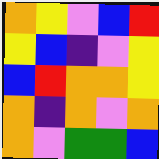[["orange", "yellow", "violet", "blue", "red"], ["yellow", "blue", "indigo", "violet", "yellow"], ["blue", "red", "orange", "orange", "yellow"], ["orange", "indigo", "orange", "violet", "orange"], ["orange", "violet", "green", "green", "blue"]]